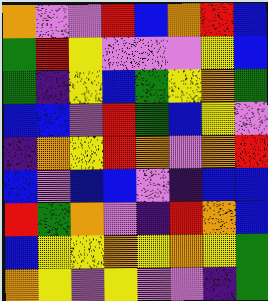[["orange", "violet", "violet", "red", "blue", "orange", "red", "blue"], ["green", "red", "yellow", "violet", "violet", "violet", "yellow", "blue"], ["green", "indigo", "yellow", "blue", "green", "yellow", "orange", "green"], ["blue", "blue", "violet", "red", "green", "blue", "yellow", "violet"], ["indigo", "orange", "yellow", "red", "orange", "violet", "orange", "red"], ["blue", "violet", "blue", "blue", "violet", "indigo", "blue", "blue"], ["red", "green", "orange", "violet", "indigo", "red", "orange", "blue"], ["blue", "yellow", "yellow", "orange", "yellow", "orange", "yellow", "green"], ["orange", "yellow", "violet", "yellow", "violet", "violet", "indigo", "green"]]